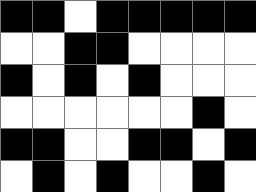[["black", "black", "white", "black", "black", "black", "black", "black"], ["white", "white", "black", "black", "white", "white", "white", "white"], ["black", "white", "black", "white", "black", "white", "white", "white"], ["white", "white", "white", "white", "white", "white", "black", "white"], ["black", "black", "white", "white", "black", "black", "white", "black"], ["white", "black", "white", "black", "white", "white", "black", "white"]]